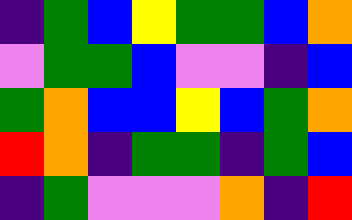[["indigo", "green", "blue", "yellow", "green", "green", "blue", "orange"], ["violet", "green", "green", "blue", "violet", "violet", "indigo", "blue"], ["green", "orange", "blue", "blue", "yellow", "blue", "green", "orange"], ["red", "orange", "indigo", "green", "green", "indigo", "green", "blue"], ["indigo", "green", "violet", "violet", "violet", "orange", "indigo", "red"]]